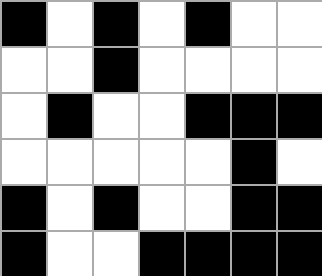[["black", "white", "black", "white", "black", "white", "white"], ["white", "white", "black", "white", "white", "white", "white"], ["white", "black", "white", "white", "black", "black", "black"], ["white", "white", "white", "white", "white", "black", "white"], ["black", "white", "black", "white", "white", "black", "black"], ["black", "white", "white", "black", "black", "black", "black"]]